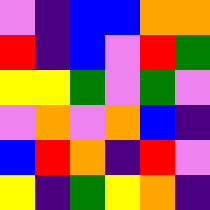[["violet", "indigo", "blue", "blue", "orange", "orange"], ["red", "indigo", "blue", "violet", "red", "green"], ["yellow", "yellow", "green", "violet", "green", "violet"], ["violet", "orange", "violet", "orange", "blue", "indigo"], ["blue", "red", "orange", "indigo", "red", "violet"], ["yellow", "indigo", "green", "yellow", "orange", "indigo"]]